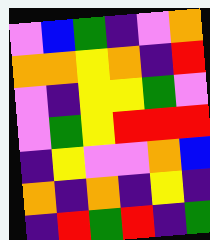[["violet", "blue", "green", "indigo", "violet", "orange"], ["orange", "orange", "yellow", "orange", "indigo", "red"], ["violet", "indigo", "yellow", "yellow", "green", "violet"], ["violet", "green", "yellow", "red", "red", "red"], ["indigo", "yellow", "violet", "violet", "orange", "blue"], ["orange", "indigo", "orange", "indigo", "yellow", "indigo"], ["indigo", "red", "green", "red", "indigo", "green"]]